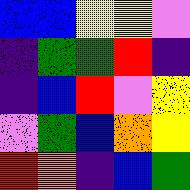[["blue", "blue", "yellow", "yellow", "violet"], ["indigo", "green", "green", "red", "indigo"], ["indigo", "blue", "red", "violet", "yellow"], ["violet", "green", "blue", "orange", "yellow"], ["red", "orange", "indigo", "blue", "green"]]